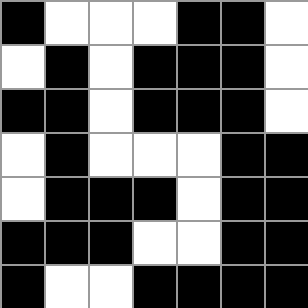[["black", "white", "white", "white", "black", "black", "white"], ["white", "black", "white", "black", "black", "black", "white"], ["black", "black", "white", "black", "black", "black", "white"], ["white", "black", "white", "white", "white", "black", "black"], ["white", "black", "black", "black", "white", "black", "black"], ["black", "black", "black", "white", "white", "black", "black"], ["black", "white", "white", "black", "black", "black", "black"]]